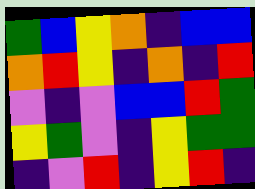[["green", "blue", "yellow", "orange", "indigo", "blue", "blue"], ["orange", "red", "yellow", "indigo", "orange", "indigo", "red"], ["violet", "indigo", "violet", "blue", "blue", "red", "green"], ["yellow", "green", "violet", "indigo", "yellow", "green", "green"], ["indigo", "violet", "red", "indigo", "yellow", "red", "indigo"]]